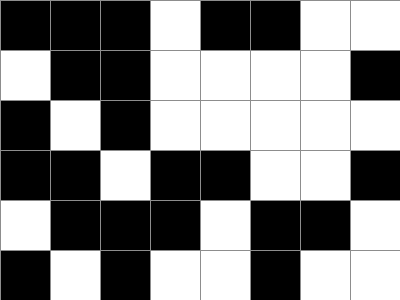[["black", "black", "black", "white", "black", "black", "white", "white"], ["white", "black", "black", "white", "white", "white", "white", "black"], ["black", "white", "black", "white", "white", "white", "white", "white"], ["black", "black", "white", "black", "black", "white", "white", "black"], ["white", "black", "black", "black", "white", "black", "black", "white"], ["black", "white", "black", "white", "white", "black", "white", "white"]]